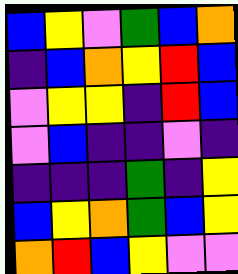[["blue", "yellow", "violet", "green", "blue", "orange"], ["indigo", "blue", "orange", "yellow", "red", "blue"], ["violet", "yellow", "yellow", "indigo", "red", "blue"], ["violet", "blue", "indigo", "indigo", "violet", "indigo"], ["indigo", "indigo", "indigo", "green", "indigo", "yellow"], ["blue", "yellow", "orange", "green", "blue", "yellow"], ["orange", "red", "blue", "yellow", "violet", "violet"]]